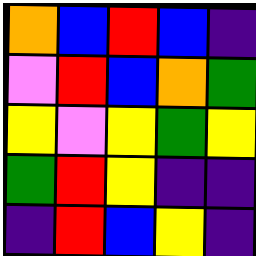[["orange", "blue", "red", "blue", "indigo"], ["violet", "red", "blue", "orange", "green"], ["yellow", "violet", "yellow", "green", "yellow"], ["green", "red", "yellow", "indigo", "indigo"], ["indigo", "red", "blue", "yellow", "indigo"]]